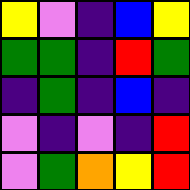[["yellow", "violet", "indigo", "blue", "yellow"], ["green", "green", "indigo", "red", "green"], ["indigo", "green", "indigo", "blue", "indigo"], ["violet", "indigo", "violet", "indigo", "red"], ["violet", "green", "orange", "yellow", "red"]]